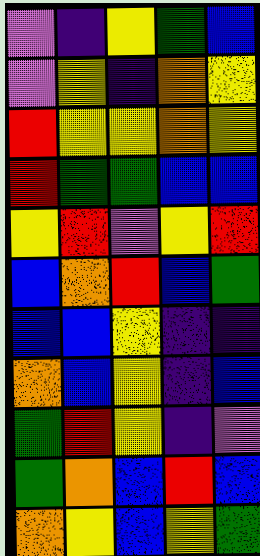[["violet", "indigo", "yellow", "green", "blue"], ["violet", "yellow", "indigo", "orange", "yellow"], ["red", "yellow", "yellow", "orange", "yellow"], ["red", "green", "green", "blue", "blue"], ["yellow", "red", "violet", "yellow", "red"], ["blue", "orange", "red", "blue", "green"], ["blue", "blue", "yellow", "indigo", "indigo"], ["orange", "blue", "yellow", "indigo", "blue"], ["green", "red", "yellow", "indigo", "violet"], ["green", "orange", "blue", "red", "blue"], ["orange", "yellow", "blue", "yellow", "green"]]